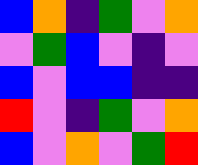[["blue", "orange", "indigo", "green", "violet", "orange"], ["violet", "green", "blue", "violet", "indigo", "violet"], ["blue", "violet", "blue", "blue", "indigo", "indigo"], ["red", "violet", "indigo", "green", "violet", "orange"], ["blue", "violet", "orange", "violet", "green", "red"]]